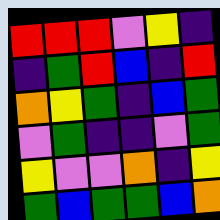[["red", "red", "red", "violet", "yellow", "indigo"], ["indigo", "green", "red", "blue", "indigo", "red"], ["orange", "yellow", "green", "indigo", "blue", "green"], ["violet", "green", "indigo", "indigo", "violet", "green"], ["yellow", "violet", "violet", "orange", "indigo", "yellow"], ["green", "blue", "green", "green", "blue", "orange"]]